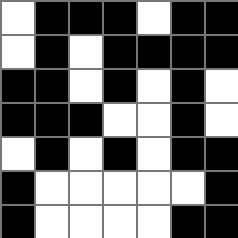[["white", "black", "black", "black", "white", "black", "black"], ["white", "black", "white", "black", "black", "black", "black"], ["black", "black", "white", "black", "white", "black", "white"], ["black", "black", "black", "white", "white", "black", "white"], ["white", "black", "white", "black", "white", "black", "black"], ["black", "white", "white", "white", "white", "white", "black"], ["black", "white", "white", "white", "white", "black", "black"]]